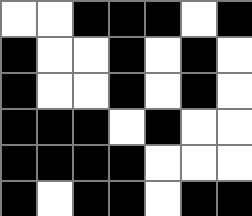[["white", "white", "black", "black", "black", "white", "black"], ["black", "white", "white", "black", "white", "black", "white"], ["black", "white", "white", "black", "white", "black", "white"], ["black", "black", "black", "white", "black", "white", "white"], ["black", "black", "black", "black", "white", "white", "white"], ["black", "white", "black", "black", "white", "black", "black"]]